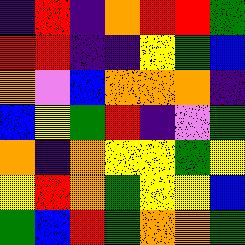[["indigo", "red", "indigo", "orange", "red", "red", "green"], ["red", "red", "indigo", "indigo", "yellow", "green", "blue"], ["orange", "violet", "blue", "orange", "orange", "orange", "indigo"], ["blue", "yellow", "green", "red", "indigo", "violet", "green"], ["orange", "indigo", "orange", "yellow", "yellow", "green", "yellow"], ["yellow", "red", "orange", "green", "yellow", "yellow", "blue"], ["green", "blue", "red", "green", "orange", "orange", "green"]]